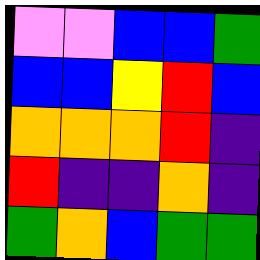[["violet", "violet", "blue", "blue", "green"], ["blue", "blue", "yellow", "red", "blue"], ["orange", "orange", "orange", "red", "indigo"], ["red", "indigo", "indigo", "orange", "indigo"], ["green", "orange", "blue", "green", "green"]]